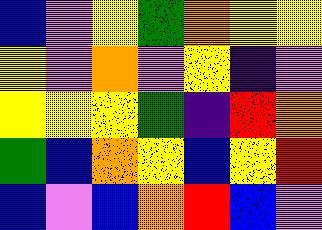[["blue", "violet", "yellow", "green", "orange", "yellow", "yellow"], ["yellow", "violet", "orange", "violet", "yellow", "indigo", "violet"], ["yellow", "yellow", "yellow", "green", "indigo", "red", "orange"], ["green", "blue", "orange", "yellow", "blue", "yellow", "red"], ["blue", "violet", "blue", "orange", "red", "blue", "violet"]]